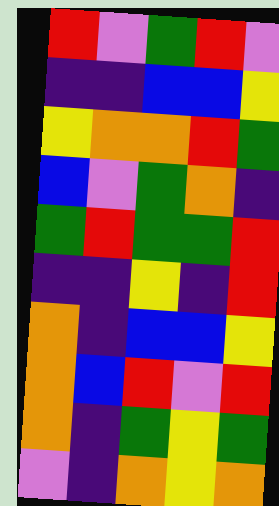[["red", "violet", "green", "red", "violet"], ["indigo", "indigo", "blue", "blue", "yellow"], ["yellow", "orange", "orange", "red", "green"], ["blue", "violet", "green", "orange", "indigo"], ["green", "red", "green", "green", "red"], ["indigo", "indigo", "yellow", "indigo", "red"], ["orange", "indigo", "blue", "blue", "yellow"], ["orange", "blue", "red", "violet", "red"], ["orange", "indigo", "green", "yellow", "green"], ["violet", "indigo", "orange", "yellow", "orange"]]